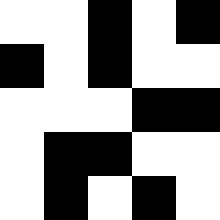[["white", "white", "black", "white", "black"], ["black", "white", "black", "white", "white"], ["white", "white", "white", "black", "black"], ["white", "black", "black", "white", "white"], ["white", "black", "white", "black", "white"]]